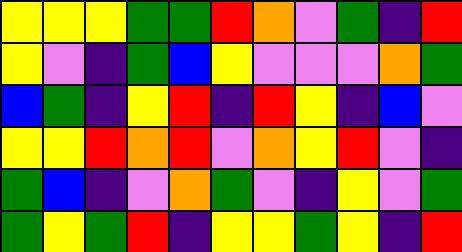[["yellow", "yellow", "yellow", "green", "green", "red", "orange", "violet", "green", "indigo", "red"], ["yellow", "violet", "indigo", "green", "blue", "yellow", "violet", "violet", "violet", "orange", "green"], ["blue", "green", "indigo", "yellow", "red", "indigo", "red", "yellow", "indigo", "blue", "violet"], ["yellow", "yellow", "red", "orange", "red", "violet", "orange", "yellow", "red", "violet", "indigo"], ["green", "blue", "indigo", "violet", "orange", "green", "violet", "indigo", "yellow", "violet", "green"], ["green", "yellow", "green", "red", "indigo", "yellow", "yellow", "green", "yellow", "indigo", "red"]]